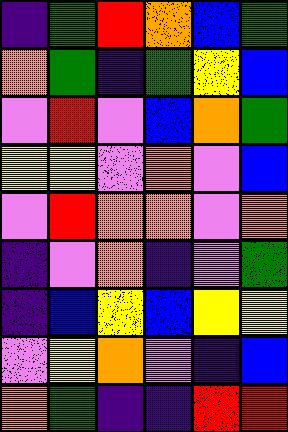[["indigo", "green", "red", "orange", "blue", "green"], ["orange", "green", "indigo", "green", "yellow", "blue"], ["violet", "red", "violet", "blue", "orange", "green"], ["yellow", "yellow", "violet", "orange", "violet", "blue"], ["violet", "red", "orange", "orange", "violet", "orange"], ["indigo", "violet", "orange", "indigo", "violet", "green"], ["indigo", "blue", "yellow", "blue", "yellow", "yellow"], ["violet", "yellow", "orange", "violet", "indigo", "blue"], ["orange", "green", "indigo", "indigo", "red", "red"]]